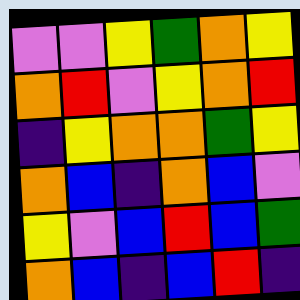[["violet", "violet", "yellow", "green", "orange", "yellow"], ["orange", "red", "violet", "yellow", "orange", "red"], ["indigo", "yellow", "orange", "orange", "green", "yellow"], ["orange", "blue", "indigo", "orange", "blue", "violet"], ["yellow", "violet", "blue", "red", "blue", "green"], ["orange", "blue", "indigo", "blue", "red", "indigo"]]